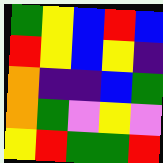[["green", "yellow", "blue", "red", "blue"], ["red", "yellow", "blue", "yellow", "indigo"], ["orange", "indigo", "indigo", "blue", "green"], ["orange", "green", "violet", "yellow", "violet"], ["yellow", "red", "green", "green", "red"]]